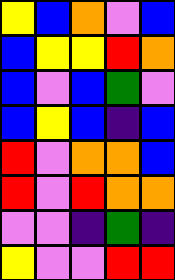[["yellow", "blue", "orange", "violet", "blue"], ["blue", "yellow", "yellow", "red", "orange"], ["blue", "violet", "blue", "green", "violet"], ["blue", "yellow", "blue", "indigo", "blue"], ["red", "violet", "orange", "orange", "blue"], ["red", "violet", "red", "orange", "orange"], ["violet", "violet", "indigo", "green", "indigo"], ["yellow", "violet", "violet", "red", "red"]]